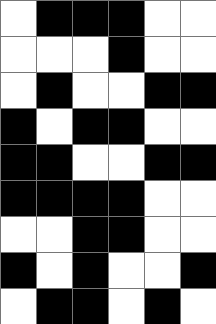[["white", "black", "black", "black", "white", "white"], ["white", "white", "white", "black", "white", "white"], ["white", "black", "white", "white", "black", "black"], ["black", "white", "black", "black", "white", "white"], ["black", "black", "white", "white", "black", "black"], ["black", "black", "black", "black", "white", "white"], ["white", "white", "black", "black", "white", "white"], ["black", "white", "black", "white", "white", "black"], ["white", "black", "black", "white", "black", "white"]]